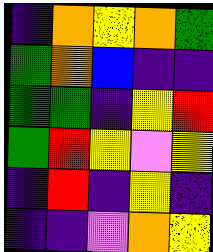[["indigo", "orange", "yellow", "orange", "green"], ["green", "orange", "blue", "indigo", "indigo"], ["green", "green", "indigo", "yellow", "red"], ["green", "red", "yellow", "violet", "yellow"], ["indigo", "red", "indigo", "yellow", "indigo"], ["indigo", "indigo", "violet", "orange", "yellow"]]